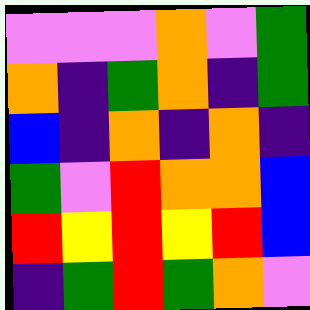[["violet", "violet", "violet", "orange", "violet", "green"], ["orange", "indigo", "green", "orange", "indigo", "green"], ["blue", "indigo", "orange", "indigo", "orange", "indigo"], ["green", "violet", "red", "orange", "orange", "blue"], ["red", "yellow", "red", "yellow", "red", "blue"], ["indigo", "green", "red", "green", "orange", "violet"]]